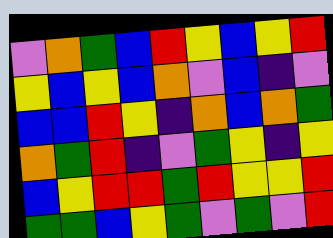[["violet", "orange", "green", "blue", "red", "yellow", "blue", "yellow", "red"], ["yellow", "blue", "yellow", "blue", "orange", "violet", "blue", "indigo", "violet"], ["blue", "blue", "red", "yellow", "indigo", "orange", "blue", "orange", "green"], ["orange", "green", "red", "indigo", "violet", "green", "yellow", "indigo", "yellow"], ["blue", "yellow", "red", "red", "green", "red", "yellow", "yellow", "red"], ["green", "green", "blue", "yellow", "green", "violet", "green", "violet", "red"]]